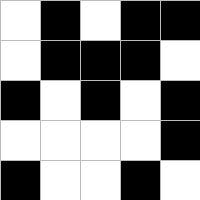[["white", "black", "white", "black", "black"], ["white", "black", "black", "black", "white"], ["black", "white", "black", "white", "black"], ["white", "white", "white", "white", "black"], ["black", "white", "white", "black", "white"]]